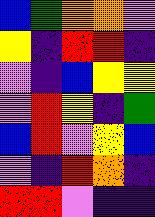[["blue", "green", "orange", "orange", "violet"], ["yellow", "indigo", "red", "red", "indigo"], ["violet", "indigo", "blue", "yellow", "yellow"], ["violet", "red", "yellow", "indigo", "green"], ["blue", "red", "violet", "yellow", "blue"], ["violet", "indigo", "red", "orange", "indigo"], ["red", "red", "violet", "indigo", "indigo"]]